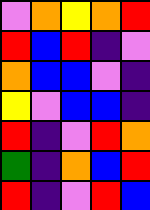[["violet", "orange", "yellow", "orange", "red"], ["red", "blue", "red", "indigo", "violet"], ["orange", "blue", "blue", "violet", "indigo"], ["yellow", "violet", "blue", "blue", "indigo"], ["red", "indigo", "violet", "red", "orange"], ["green", "indigo", "orange", "blue", "red"], ["red", "indigo", "violet", "red", "blue"]]